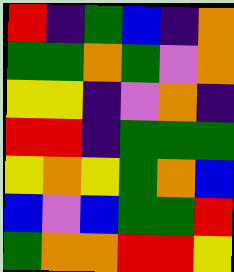[["red", "indigo", "green", "blue", "indigo", "orange"], ["green", "green", "orange", "green", "violet", "orange"], ["yellow", "yellow", "indigo", "violet", "orange", "indigo"], ["red", "red", "indigo", "green", "green", "green"], ["yellow", "orange", "yellow", "green", "orange", "blue"], ["blue", "violet", "blue", "green", "green", "red"], ["green", "orange", "orange", "red", "red", "yellow"]]